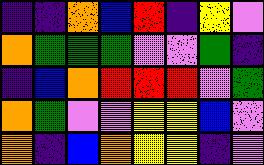[["indigo", "indigo", "orange", "blue", "red", "indigo", "yellow", "violet"], ["orange", "green", "green", "green", "violet", "violet", "green", "indigo"], ["indigo", "blue", "orange", "red", "red", "red", "violet", "green"], ["orange", "green", "violet", "violet", "yellow", "yellow", "blue", "violet"], ["orange", "indigo", "blue", "orange", "yellow", "yellow", "indigo", "violet"]]